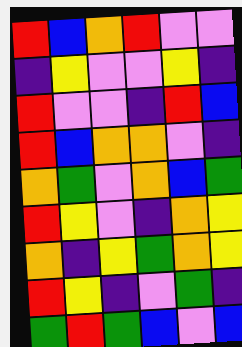[["red", "blue", "orange", "red", "violet", "violet"], ["indigo", "yellow", "violet", "violet", "yellow", "indigo"], ["red", "violet", "violet", "indigo", "red", "blue"], ["red", "blue", "orange", "orange", "violet", "indigo"], ["orange", "green", "violet", "orange", "blue", "green"], ["red", "yellow", "violet", "indigo", "orange", "yellow"], ["orange", "indigo", "yellow", "green", "orange", "yellow"], ["red", "yellow", "indigo", "violet", "green", "indigo"], ["green", "red", "green", "blue", "violet", "blue"]]